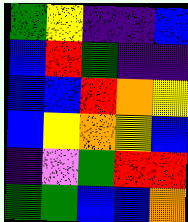[["green", "yellow", "indigo", "indigo", "blue"], ["blue", "red", "green", "indigo", "indigo"], ["blue", "blue", "red", "orange", "yellow"], ["blue", "yellow", "orange", "yellow", "blue"], ["indigo", "violet", "green", "red", "red"], ["green", "green", "blue", "blue", "orange"]]